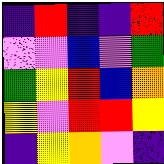[["indigo", "red", "indigo", "indigo", "red"], ["violet", "violet", "blue", "violet", "green"], ["green", "yellow", "red", "blue", "orange"], ["yellow", "violet", "red", "red", "yellow"], ["indigo", "yellow", "orange", "violet", "indigo"]]